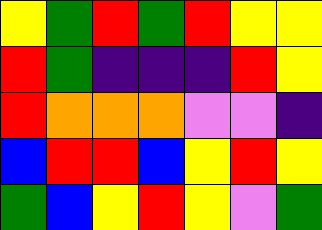[["yellow", "green", "red", "green", "red", "yellow", "yellow"], ["red", "green", "indigo", "indigo", "indigo", "red", "yellow"], ["red", "orange", "orange", "orange", "violet", "violet", "indigo"], ["blue", "red", "red", "blue", "yellow", "red", "yellow"], ["green", "blue", "yellow", "red", "yellow", "violet", "green"]]